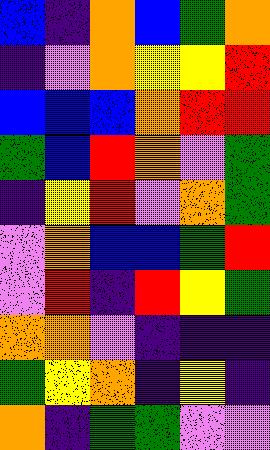[["blue", "indigo", "orange", "blue", "green", "orange"], ["indigo", "violet", "orange", "yellow", "yellow", "red"], ["blue", "blue", "blue", "orange", "red", "red"], ["green", "blue", "red", "orange", "violet", "green"], ["indigo", "yellow", "red", "violet", "orange", "green"], ["violet", "orange", "blue", "blue", "green", "red"], ["violet", "red", "indigo", "red", "yellow", "green"], ["orange", "orange", "violet", "indigo", "indigo", "indigo"], ["green", "yellow", "orange", "indigo", "yellow", "indigo"], ["orange", "indigo", "green", "green", "violet", "violet"]]